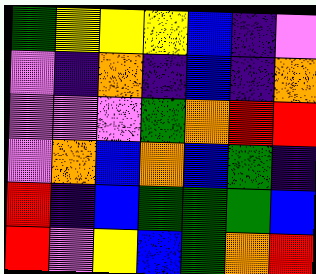[["green", "yellow", "yellow", "yellow", "blue", "indigo", "violet"], ["violet", "indigo", "orange", "indigo", "blue", "indigo", "orange"], ["violet", "violet", "violet", "green", "orange", "red", "red"], ["violet", "orange", "blue", "orange", "blue", "green", "indigo"], ["red", "indigo", "blue", "green", "green", "green", "blue"], ["red", "violet", "yellow", "blue", "green", "orange", "red"]]